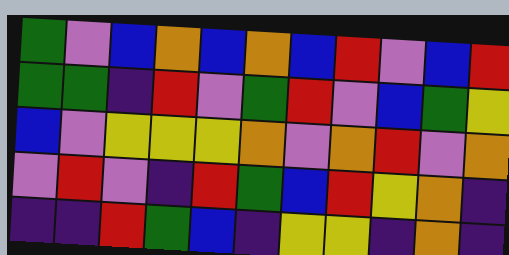[["green", "violet", "blue", "orange", "blue", "orange", "blue", "red", "violet", "blue", "red"], ["green", "green", "indigo", "red", "violet", "green", "red", "violet", "blue", "green", "yellow"], ["blue", "violet", "yellow", "yellow", "yellow", "orange", "violet", "orange", "red", "violet", "orange"], ["violet", "red", "violet", "indigo", "red", "green", "blue", "red", "yellow", "orange", "indigo"], ["indigo", "indigo", "red", "green", "blue", "indigo", "yellow", "yellow", "indigo", "orange", "indigo"]]